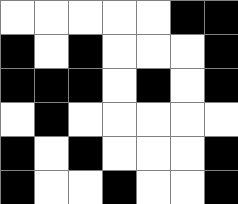[["white", "white", "white", "white", "white", "black", "black"], ["black", "white", "black", "white", "white", "white", "black"], ["black", "black", "black", "white", "black", "white", "black"], ["white", "black", "white", "white", "white", "white", "white"], ["black", "white", "black", "white", "white", "white", "black"], ["black", "white", "white", "black", "white", "white", "black"]]